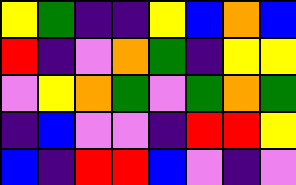[["yellow", "green", "indigo", "indigo", "yellow", "blue", "orange", "blue"], ["red", "indigo", "violet", "orange", "green", "indigo", "yellow", "yellow"], ["violet", "yellow", "orange", "green", "violet", "green", "orange", "green"], ["indigo", "blue", "violet", "violet", "indigo", "red", "red", "yellow"], ["blue", "indigo", "red", "red", "blue", "violet", "indigo", "violet"]]